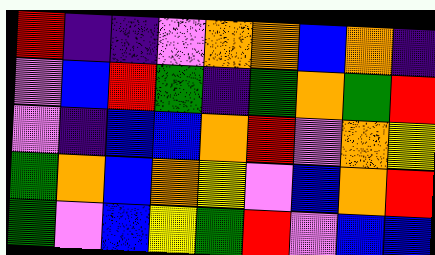[["red", "indigo", "indigo", "violet", "orange", "orange", "blue", "orange", "indigo"], ["violet", "blue", "red", "green", "indigo", "green", "orange", "green", "red"], ["violet", "indigo", "blue", "blue", "orange", "red", "violet", "orange", "yellow"], ["green", "orange", "blue", "orange", "yellow", "violet", "blue", "orange", "red"], ["green", "violet", "blue", "yellow", "green", "red", "violet", "blue", "blue"]]